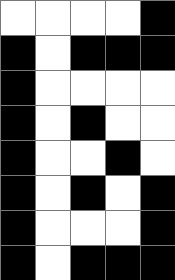[["white", "white", "white", "white", "black"], ["black", "white", "black", "black", "black"], ["black", "white", "white", "white", "white"], ["black", "white", "black", "white", "white"], ["black", "white", "white", "black", "white"], ["black", "white", "black", "white", "black"], ["black", "white", "white", "white", "black"], ["black", "white", "black", "black", "black"]]